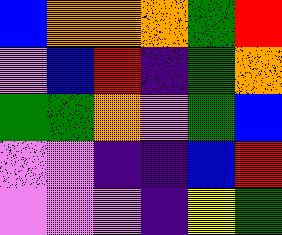[["blue", "orange", "orange", "orange", "green", "red"], ["violet", "blue", "red", "indigo", "green", "orange"], ["green", "green", "orange", "violet", "green", "blue"], ["violet", "violet", "indigo", "indigo", "blue", "red"], ["violet", "violet", "violet", "indigo", "yellow", "green"]]